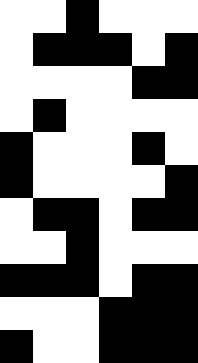[["white", "white", "black", "white", "white", "white"], ["white", "black", "black", "black", "white", "black"], ["white", "white", "white", "white", "black", "black"], ["white", "black", "white", "white", "white", "white"], ["black", "white", "white", "white", "black", "white"], ["black", "white", "white", "white", "white", "black"], ["white", "black", "black", "white", "black", "black"], ["white", "white", "black", "white", "white", "white"], ["black", "black", "black", "white", "black", "black"], ["white", "white", "white", "black", "black", "black"], ["black", "white", "white", "black", "black", "black"]]